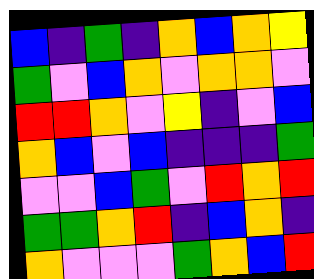[["blue", "indigo", "green", "indigo", "orange", "blue", "orange", "yellow"], ["green", "violet", "blue", "orange", "violet", "orange", "orange", "violet"], ["red", "red", "orange", "violet", "yellow", "indigo", "violet", "blue"], ["orange", "blue", "violet", "blue", "indigo", "indigo", "indigo", "green"], ["violet", "violet", "blue", "green", "violet", "red", "orange", "red"], ["green", "green", "orange", "red", "indigo", "blue", "orange", "indigo"], ["orange", "violet", "violet", "violet", "green", "orange", "blue", "red"]]